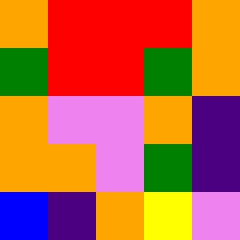[["orange", "red", "red", "red", "orange"], ["green", "red", "red", "green", "orange"], ["orange", "violet", "violet", "orange", "indigo"], ["orange", "orange", "violet", "green", "indigo"], ["blue", "indigo", "orange", "yellow", "violet"]]